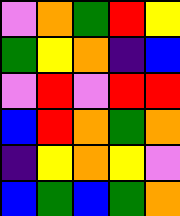[["violet", "orange", "green", "red", "yellow"], ["green", "yellow", "orange", "indigo", "blue"], ["violet", "red", "violet", "red", "red"], ["blue", "red", "orange", "green", "orange"], ["indigo", "yellow", "orange", "yellow", "violet"], ["blue", "green", "blue", "green", "orange"]]